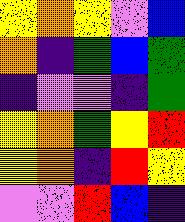[["yellow", "orange", "yellow", "violet", "blue"], ["orange", "indigo", "green", "blue", "green"], ["indigo", "violet", "violet", "indigo", "green"], ["yellow", "orange", "green", "yellow", "red"], ["yellow", "orange", "indigo", "red", "yellow"], ["violet", "violet", "red", "blue", "indigo"]]